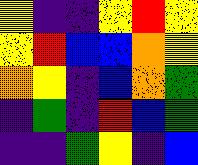[["yellow", "indigo", "indigo", "yellow", "red", "yellow"], ["yellow", "red", "blue", "blue", "orange", "yellow"], ["orange", "yellow", "indigo", "blue", "orange", "green"], ["indigo", "green", "indigo", "red", "blue", "green"], ["indigo", "indigo", "green", "yellow", "indigo", "blue"]]